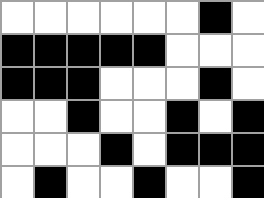[["white", "white", "white", "white", "white", "white", "black", "white"], ["black", "black", "black", "black", "black", "white", "white", "white"], ["black", "black", "black", "white", "white", "white", "black", "white"], ["white", "white", "black", "white", "white", "black", "white", "black"], ["white", "white", "white", "black", "white", "black", "black", "black"], ["white", "black", "white", "white", "black", "white", "white", "black"]]